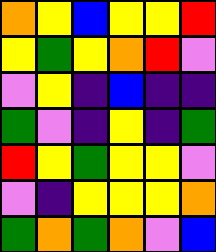[["orange", "yellow", "blue", "yellow", "yellow", "red"], ["yellow", "green", "yellow", "orange", "red", "violet"], ["violet", "yellow", "indigo", "blue", "indigo", "indigo"], ["green", "violet", "indigo", "yellow", "indigo", "green"], ["red", "yellow", "green", "yellow", "yellow", "violet"], ["violet", "indigo", "yellow", "yellow", "yellow", "orange"], ["green", "orange", "green", "orange", "violet", "blue"]]